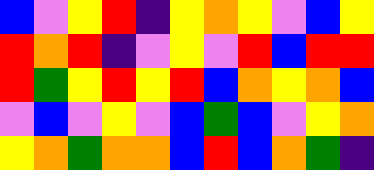[["blue", "violet", "yellow", "red", "indigo", "yellow", "orange", "yellow", "violet", "blue", "yellow"], ["red", "orange", "red", "indigo", "violet", "yellow", "violet", "red", "blue", "red", "red"], ["red", "green", "yellow", "red", "yellow", "red", "blue", "orange", "yellow", "orange", "blue"], ["violet", "blue", "violet", "yellow", "violet", "blue", "green", "blue", "violet", "yellow", "orange"], ["yellow", "orange", "green", "orange", "orange", "blue", "red", "blue", "orange", "green", "indigo"]]